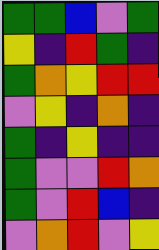[["green", "green", "blue", "violet", "green"], ["yellow", "indigo", "red", "green", "indigo"], ["green", "orange", "yellow", "red", "red"], ["violet", "yellow", "indigo", "orange", "indigo"], ["green", "indigo", "yellow", "indigo", "indigo"], ["green", "violet", "violet", "red", "orange"], ["green", "violet", "red", "blue", "indigo"], ["violet", "orange", "red", "violet", "yellow"]]